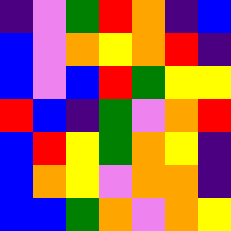[["indigo", "violet", "green", "red", "orange", "indigo", "blue"], ["blue", "violet", "orange", "yellow", "orange", "red", "indigo"], ["blue", "violet", "blue", "red", "green", "yellow", "yellow"], ["red", "blue", "indigo", "green", "violet", "orange", "red"], ["blue", "red", "yellow", "green", "orange", "yellow", "indigo"], ["blue", "orange", "yellow", "violet", "orange", "orange", "indigo"], ["blue", "blue", "green", "orange", "violet", "orange", "yellow"]]